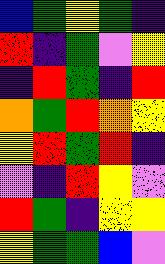[["blue", "green", "yellow", "green", "indigo"], ["red", "indigo", "green", "violet", "yellow"], ["indigo", "red", "green", "indigo", "red"], ["orange", "green", "red", "orange", "yellow"], ["yellow", "red", "green", "red", "indigo"], ["violet", "indigo", "red", "yellow", "violet"], ["red", "green", "indigo", "yellow", "yellow"], ["yellow", "green", "green", "blue", "violet"]]